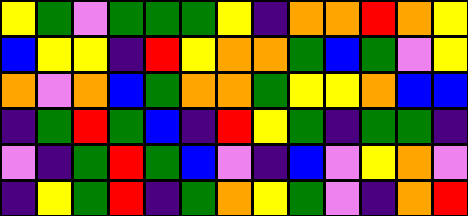[["yellow", "green", "violet", "green", "green", "green", "yellow", "indigo", "orange", "orange", "red", "orange", "yellow"], ["blue", "yellow", "yellow", "indigo", "red", "yellow", "orange", "orange", "green", "blue", "green", "violet", "yellow"], ["orange", "violet", "orange", "blue", "green", "orange", "orange", "green", "yellow", "yellow", "orange", "blue", "blue"], ["indigo", "green", "red", "green", "blue", "indigo", "red", "yellow", "green", "indigo", "green", "green", "indigo"], ["violet", "indigo", "green", "red", "green", "blue", "violet", "indigo", "blue", "violet", "yellow", "orange", "violet"], ["indigo", "yellow", "green", "red", "indigo", "green", "orange", "yellow", "green", "violet", "indigo", "orange", "red"]]